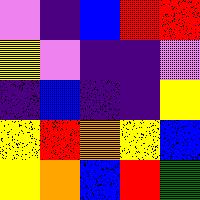[["violet", "indigo", "blue", "red", "red"], ["yellow", "violet", "indigo", "indigo", "violet"], ["indigo", "blue", "indigo", "indigo", "yellow"], ["yellow", "red", "orange", "yellow", "blue"], ["yellow", "orange", "blue", "red", "green"]]